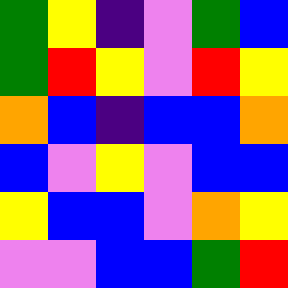[["green", "yellow", "indigo", "violet", "green", "blue"], ["green", "red", "yellow", "violet", "red", "yellow"], ["orange", "blue", "indigo", "blue", "blue", "orange"], ["blue", "violet", "yellow", "violet", "blue", "blue"], ["yellow", "blue", "blue", "violet", "orange", "yellow"], ["violet", "violet", "blue", "blue", "green", "red"]]